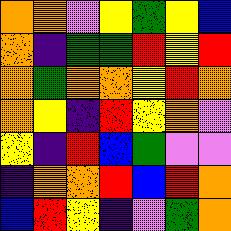[["orange", "orange", "violet", "yellow", "green", "yellow", "blue"], ["orange", "indigo", "green", "green", "red", "yellow", "red"], ["orange", "green", "orange", "orange", "yellow", "red", "orange"], ["orange", "yellow", "indigo", "red", "yellow", "orange", "violet"], ["yellow", "indigo", "red", "blue", "green", "violet", "violet"], ["indigo", "orange", "orange", "red", "blue", "red", "orange"], ["blue", "red", "yellow", "indigo", "violet", "green", "orange"]]